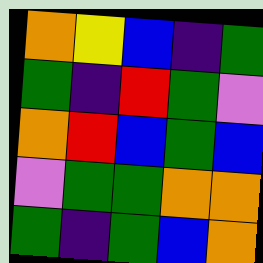[["orange", "yellow", "blue", "indigo", "green"], ["green", "indigo", "red", "green", "violet"], ["orange", "red", "blue", "green", "blue"], ["violet", "green", "green", "orange", "orange"], ["green", "indigo", "green", "blue", "orange"]]